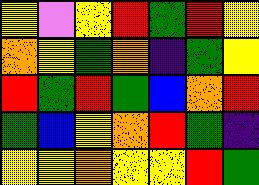[["yellow", "violet", "yellow", "red", "green", "red", "yellow"], ["orange", "yellow", "green", "orange", "indigo", "green", "yellow"], ["red", "green", "red", "green", "blue", "orange", "red"], ["green", "blue", "yellow", "orange", "red", "green", "indigo"], ["yellow", "yellow", "orange", "yellow", "yellow", "red", "green"]]